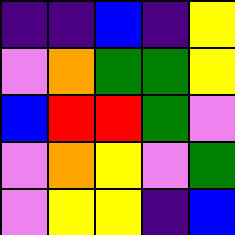[["indigo", "indigo", "blue", "indigo", "yellow"], ["violet", "orange", "green", "green", "yellow"], ["blue", "red", "red", "green", "violet"], ["violet", "orange", "yellow", "violet", "green"], ["violet", "yellow", "yellow", "indigo", "blue"]]